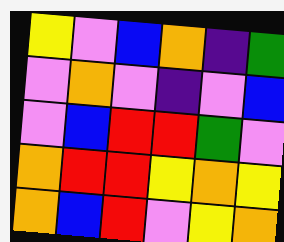[["yellow", "violet", "blue", "orange", "indigo", "green"], ["violet", "orange", "violet", "indigo", "violet", "blue"], ["violet", "blue", "red", "red", "green", "violet"], ["orange", "red", "red", "yellow", "orange", "yellow"], ["orange", "blue", "red", "violet", "yellow", "orange"]]